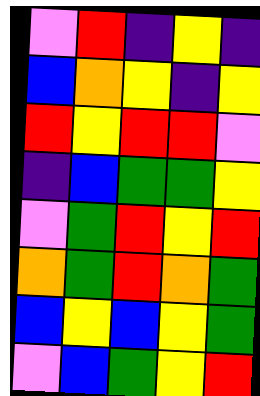[["violet", "red", "indigo", "yellow", "indigo"], ["blue", "orange", "yellow", "indigo", "yellow"], ["red", "yellow", "red", "red", "violet"], ["indigo", "blue", "green", "green", "yellow"], ["violet", "green", "red", "yellow", "red"], ["orange", "green", "red", "orange", "green"], ["blue", "yellow", "blue", "yellow", "green"], ["violet", "blue", "green", "yellow", "red"]]